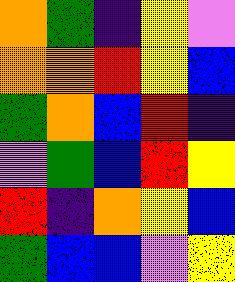[["orange", "green", "indigo", "yellow", "violet"], ["orange", "orange", "red", "yellow", "blue"], ["green", "orange", "blue", "red", "indigo"], ["violet", "green", "blue", "red", "yellow"], ["red", "indigo", "orange", "yellow", "blue"], ["green", "blue", "blue", "violet", "yellow"]]